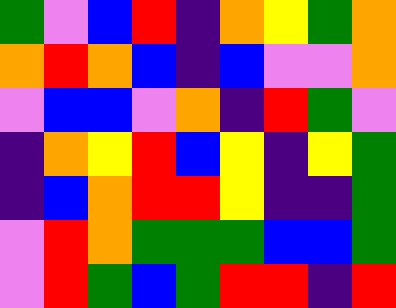[["green", "violet", "blue", "red", "indigo", "orange", "yellow", "green", "orange"], ["orange", "red", "orange", "blue", "indigo", "blue", "violet", "violet", "orange"], ["violet", "blue", "blue", "violet", "orange", "indigo", "red", "green", "violet"], ["indigo", "orange", "yellow", "red", "blue", "yellow", "indigo", "yellow", "green"], ["indigo", "blue", "orange", "red", "red", "yellow", "indigo", "indigo", "green"], ["violet", "red", "orange", "green", "green", "green", "blue", "blue", "green"], ["violet", "red", "green", "blue", "green", "red", "red", "indigo", "red"]]